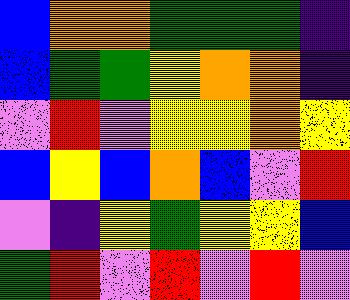[["blue", "orange", "orange", "green", "green", "green", "indigo"], ["blue", "green", "green", "yellow", "orange", "orange", "indigo"], ["violet", "red", "violet", "yellow", "yellow", "orange", "yellow"], ["blue", "yellow", "blue", "orange", "blue", "violet", "red"], ["violet", "indigo", "yellow", "green", "yellow", "yellow", "blue"], ["green", "red", "violet", "red", "violet", "red", "violet"]]